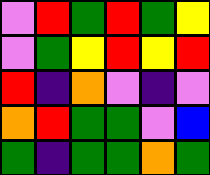[["violet", "red", "green", "red", "green", "yellow"], ["violet", "green", "yellow", "red", "yellow", "red"], ["red", "indigo", "orange", "violet", "indigo", "violet"], ["orange", "red", "green", "green", "violet", "blue"], ["green", "indigo", "green", "green", "orange", "green"]]